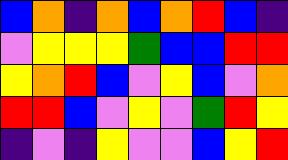[["blue", "orange", "indigo", "orange", "blue", "orange", "red", "blue", "indigo"], ["violet", "yellow", "yellow", "yellow", "green", "blue", "blue", "red", "red"], ["yellow", "orange", "red", "blue", "violet", "yellow", "blue", "violet", "orange"], ["red", "red", "blue", "violet", "yellow", "violet", "green", "red", "yellow"], ["indigo", "violet", "indigo", "yellow", "violet", "violet", "blue", "yellow", "red"]]